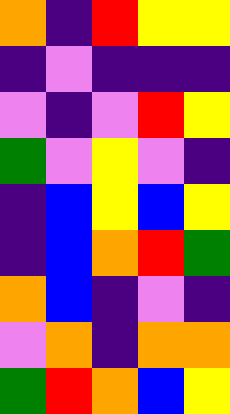[["orange", "indigo", "red", "yellow", "yellow"], ["indigo", "violet", "indigo", "indigo", "indigo"], ["violet", "indigo", "violet", "red", "yellow"], ["green", "violet", "yellow", "violet", "indigo"], ["indigo", "blue", "yellow", "blue", "yellow"], ["indigo", "blue", "orange", "red", "green"], ["orange", "blue", "indigo", "violet", "indigo"], ["violet", "orange", "indigo", "orange", "orange"], ["green", "red", "orange", "blue", "yellow"]]